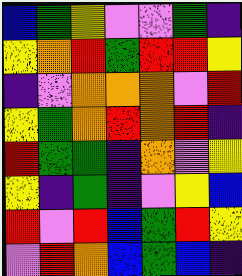[["blue", "green", "yellow", "violet", "violet", "green", "indigo"], ["yellow", "orange", "red", "green", "red", "red", "yellow"], ["indigo", "violet", "orange", "orange", "orange", "violet", "red"], ["yellow", "green", "orange", "red", "orange", "red", "indigo"], ["red", "green", "green", "indigo", "orange", "violet", "yellow"], ["yellow", "indigo", "green", "indigo", "violet", "yellow", "blue"], ["red", "violet", "red", "blue", "green", "red", "yellow"], ["violet", "red", "orange", "blue", "green", "blue", "indigo"]]